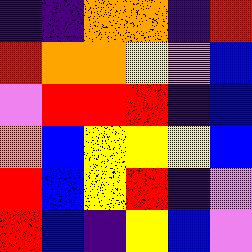[["indigo", "indigo", "orange", "orange", "indigo", "red"], ["red", "orange", "orange", "yellow", "violet", "blue"], ["violet", "red", "red", "red", "indigo", "blue"], ["orange", "blue", "yellow", "yellow", "yellow", "blue"], ["red", "blue", "yellow", "red", "indigo", "violet"], ["red", "blue", "indigo", "yellow", "blue", "violet"]]